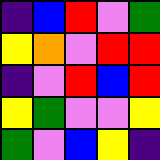[["indigo", "blue", "red", "violet", "green"], ["yellow", "orange", "violet", "red", "red"], ["indigo", "violet", "red", "blue", "red"], ["yellow", "green", "violet", "violet", "yellow"], ["green", "violet", "blue", "yellow", "indigo"]]